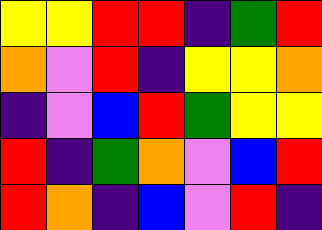[["yellow", "yellow", "red", "red", "indigo", "green", "red"], ["orange", "violet", "red", "indigo", "yellow", "yellow", "orange"], ["indigo", "violet", "blue", "red", "green", "yellow", "yellow"], ["red", "indigo", "green", "orange", "violet", "blue", "red"], ["red", "orange", "indigo", "blue", "violet", "red", "indigo"]]